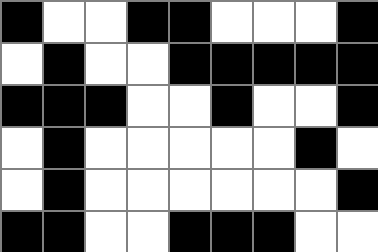[["black", "white", "white", "black", "black", "white", "white", "white", "black"], ["white", "black", "white", "white", "black", "black", "black", "black", "black"], ["black", "black", "black", "white", "white", "black", "white", "white", "black"], ["white", "black", "white", "white", "white", "white", "white", "black", "white"], ["white", "black", "white", "white", "white", "white", "white", "white", "black"], ["black", "black", "white", "white", "black", "black", "black", "white", "white"]]